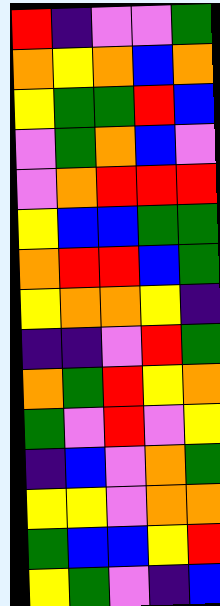[["red", "indigo", "violet", "violet", "green"], ["orange", "yellow", "orange", "blue", "orange"], ["yellow", "green", "green", "red", "blue"], ["violet", "green", "orange", "blue", "violet"], ["violet", "orange", "red", "red", "red"], ["yellow", "blue", "blue", "green", "green"], ["orange", "red", "red", "blue", "green"], ["yellow", "orange", "orange", "yellow", "indigo"], ["indigo", "indigo", "violet", "red", "green"], ["orange", "green", "red", "yellow", "orange"], ["green", "violet", "red", "violet", "yellow"], ["indigo", "blue", "violet", "orange", "green"], ["yellow", "yellow", "violet", "orange", "orange"], ["green", "blue", "blue", "yellow", "red"], ["yellow", "green", "violet", "indigo", "blue"]]